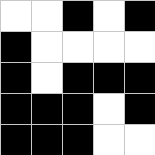[["white", "white", "black", "white", "black"], ["black", "white", "white", "white", "white"], ["black", "white", "black", "black", "black"], ["black", "black", "black", "white", "black"], ["black", "black", "black", "white", "white"]]